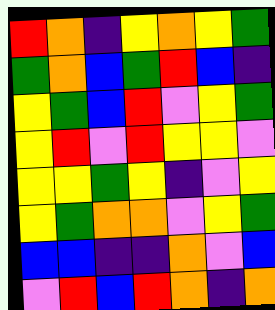[["red", "orange", "indigo", "yellow", "orange", "yellow", "green"], ["green", "orange", "blue", "green", "red", "blue", "indigo"], ["yellow", "green", "blue", "red", "violet", "yellow", "green"], ["yellow", "red", "violet", "red", "yellow", "yellow", "violet"], ["yellow", "yellow", "green", "yellow", "indigo", "violet", "yellow"], ["yellow", "green", "orange", "orange", "violet", "yellow", "green"], ["blue", "blue", "indigo", "indigo", "orange", "violet", "blue"], ["violet", "red", "blue", "red", "orange", "indigo", "orange"]]